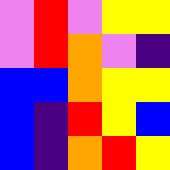[["violet", "red", "violet", "yellow", "yellow"], ["violet", "red", "orange", "violet", "indigo"], ["blue", "blue", "orange", "yellow", "yellow"], ["blue", "indigo", "red", "yellow", "blue"], ["blue", "indigo", "orange", "red", "yellow"]]